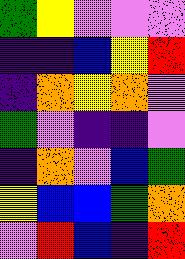[["green", "yellow", "violet", "violet", "violet"], ["indigo", "indigo", "blue", "yellow", "red"], ["indigo", "orange", "yellow", "orange", "violet"], ["green", "violet", "indigo", "indigo", "violet"], ["indigo", "orange", "violet", "blue", "green"], ["yellow", "blue", "blue", "green", "orange"], ["violet", "red", "blue", "indigo", "red"]]